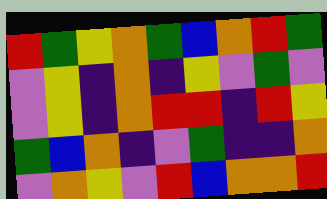[["red", "green", "yellow", "orange", "green", "blue", "orange", "red", "green"], ["violet", "yellow", "indigo", "orange", "indigo", "yellow", "violet", "green", "violet"], ["violet", "yellow", "indigo", "orange", "red", "red", "indigo", "red", "yellow"], ["green", "blue", "orange", "indigo", "violet", "green", "indigo", "indigo", "orange"], ["violet", "orange", "yellow", "violet", "red", "blue", "orange", "orange", "red"]]